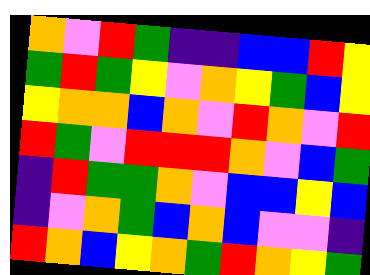[["orange", "violet", "red", "green", "indigo", "indigo", "blue", "blue", "red", "yellow"], ["green", "red", "green", "yellow", "violet", "orange", "yellow", "green", "blue", "yellow"], ["yellow", "orange", "orange", "blue", "orange", "violet", "red", "orange", "violet", "red"], ["red", "green", "violet", "red", "red", "red", "orange", "violet", "blue", "green"], ["indigo", "red", "green", "green", "orange", "violet", "blue", "blue", "yellow", "blue"], ["indigo", "violet", "orange", "green", "blue", "orange", "blue", "violet", "violet", "indigo"], ["red", "orange", "blue", "yellow", "orange", "green", "red", "orange", "yellow", "green"]]